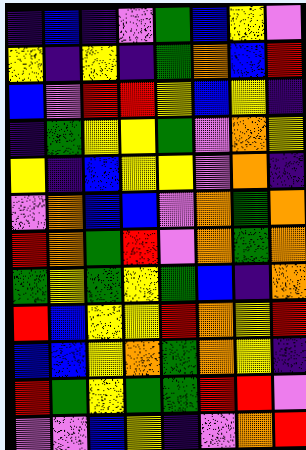[["indigo", "blue", "indigo", "violet", "green", "blue", "yellow", "violet"], ["yellow", "indigo", "yellow", "indigo", "green", "orange", "blue", "red"], ["blue", "violet", "red", "red", "yellow", "blue", "yellow", "indigo"], ["indigo", "green", "yellow", "yellow", "green", "violet", "orange", "yellow"], ["yellow", "indigo", "blue", "yellow", "yellow", "violet", "orange", "indigo"], ["violet", "orange", "blue", "blue", "violet", "orange", "green", "orange"], ["red", "orange", "green", "red", "violet", "orange", "green", "orange"], ["green", "yellow", "green", "yellow", "green", "blue", "indigo", "orange"], ["red", "blue", "yellow", "yellow", "red", "orange", "yellow", "red"], ["blue", "blue", "yellow", "orange", "green", "orange", "yellow", "indigo"], ["red", "green", "yellow", "green", "green", "red", "red", "violet"], ["violet", "violet", "blue", "yellow", "indigo", "violet", "orange", "red"]]